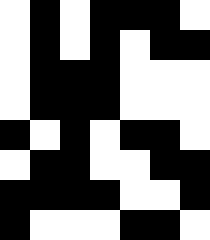[["white", "black", "white", "black", "black", "black", "white"], ["white", "black", "white", "black", "white", "black", "black"], ["white", "black", "black", "black", "white", "white", "white"], ["white", "black", "black", "black", "white", "white", "white"], ["black", "white", "black", "white", "black", "black", "white"], ["white", "black", "black", "white", "white", "black", "black"], ["black", "black", "black", "black", "white", "white", "black"], ["black", "white", "white", "white", "black", "black", "white"]]